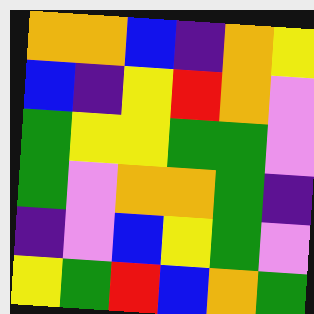[["orange", "orange", "blue", "indigo", "orange", "yellow"], ["blue", "indigo", "yellow", "red", "orange", "violet"], ["green", "yellow", "yellow", "green", "green", "violet"], ["green", "violet", "orange", "orange", "green", "indigo"], ["indigo", "violet", "blue", "yellow", "green", "violet"], ["yellow", "green", "red", "blue", "orange", "green"]]